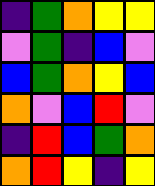[["indigo", "green", "orange", "yellow", "yellow"], ["violet", "green", "indigo", "blue", "violet"], ["blue", "green", "orange", "yellow", "blue"], ["orange", "violet", "blue", "red", "violet"], ["indigo", "red", "blue", "green", "orange"], ["orange", "red", "yellow", "indigo", "yellow"]]